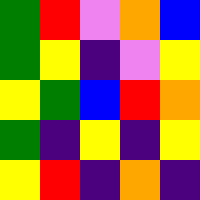[["green", "red", "violet", "orange", "blue"], ["green", "yellow", "indigo", "violet", "yellow"], ["yellow", "green", "blue", "red", "orange"], ["green", "indigo", "yellow", "indigo", "yellow"], ["yellow", "red", "indigo", "orange", "indigo"]]